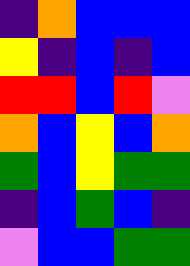[["indigo", "orange", "blue", "blue", "blue"], ["yellow", "indigo", "blue", "indigo", "blue"], ["red", "red", "blue", "red", "violet"], ["orange", "blue", "yellow", "blue", "orange"], ["green", "blue", "yellow", "green", "green"], ["indigo", "blue", "green", "blue", "indigo"], ["violet", "blue", "blue", "green", "green"]]